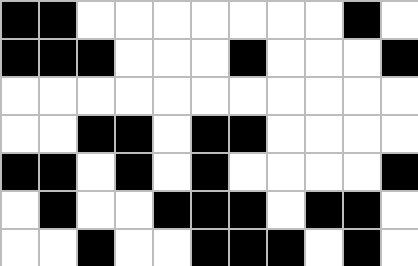[["black", "black", "white", "white", "white", "white", "white", "white", "white", "black", "white"], ["black", "black", "black", "white", "white", "white", "black", "white", "white", "white", "black"], ["white", "white", "white", "white", "white", "white", "white", "white", "white", "white", "white"], ["white", "white", "black", "black", "white", "black", "black", "white", "white", "white", "white"], ["black", "black", "white", "black", "white", "black", "white", "white", "white", "white", "black"], ["white", "black", "white", "white", "black", "black", "black", "white", "black", "black", "white"], ["white", "white", "black", "white", "white", "black", "black", "black", "white", "black", "white"]]